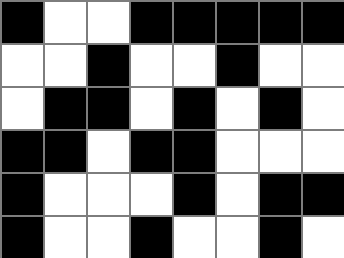[["black", "white", "white", "black", "black", "black", "black", "black"], ["white", "white", "black", "white", "white", "black", "white", "white"], ["white", "black", "black", "white", "black", "white", "black", "white"], ["black", "black", "white", "black", "black", "white", "white", "white"], ["black", "white", "white", "white", "black", "white", "black", "black"], ["black", "white", "white", "black", "white", "white", "black", "white"]]